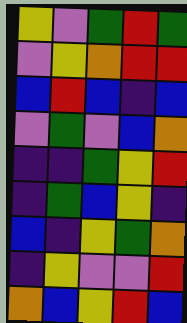[["yellow", "violet", "green", "red", "green"], ["violet", "yellow", "orange", "red", "red"], ["blue", "red", "blue", "indigo", "blue"], ["violet", "green", "violet", "blue", "orange"], ["indigo", "indigo", "green", "yellow", "red"], ["indigo", "green", "blue", "yellow", "indigo"], ["blue", "indigo", "yellow", "green", "orange"], ["indigo", "yellow", "violet", "violet", "red"], ["orange", "blue", "yellow", "red", "blue"]]